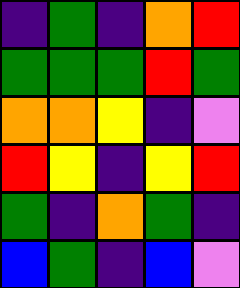[["indigo", "green", "indigo", "orange", "red"], ["green", "green", "green", "red", "green"], ["orange", "orange", "yellow", "indigo", "violet"], ["red", "yellow", "indigo", "yellow", "red"], ["green", "indigo", "orange", "green", "indigo"], ["blue", "green", "indigo", "blue", "violet"]]